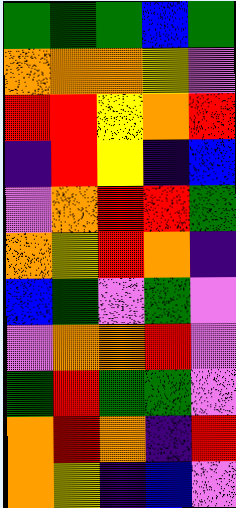[["green", "green", "green", "blue", "green"], ["orange", "orange", "orange", "yellow", "violet"], ["red", "red", "yellow", "orange", "red"], ["indigo", "red", "yellow", "indigo", "blue"], ["violet", "orange", "red", "red", "green"], ["orange", "yellow", "red", "orange", "indigo"], ["blue", "green", "violet", "green", "violet"], ["violet", "orange", "orange", "red", "violet"], ["green", "red", "green", "green", "violet"], ["orange", "red", "orange", "indigo", "red"], ["orange", "yellow", "indigo", "blue", "violet"]]